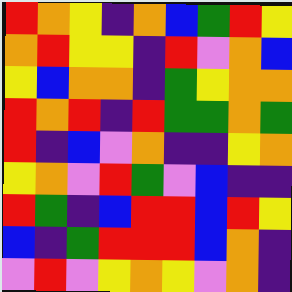[["red", "orange", "yellow", "indigo", "orange", "blue", "green", "red", "yellow"], ["orange", "red", "yellow", "yellow", "indigo", "red", "violet", "orange", "blue"], ["yellow", "blue", "orange", "orange", "indigo", "green", "yellow", "orange", "orange"], ["red", "orange", "red", "indigo", "red", "green", "green", "orange", "green"], ["red", "indigo", "blue", "violet", "orange", "indigo", "indigo", "yellow", "orange"], ["yellow", "orange", "violet", "red", "green", "violet", "blue", "indigo", "indigo"], ["red", "green", "indigo", "blue", "red", "red", "blue", "red", "yellow"], ["blue", "indigo", "green", "red", "red", "red", "blue", "orange", "indigo"], ["violet", "red", "violet", "yellow", "orange", "yellow", "violet", "orange", "indigo"]]